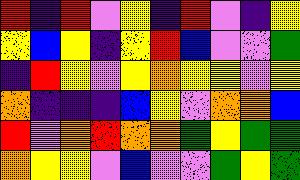[["red", "indigo", "red", "violet", "yellow", "indigo", "red", "violet", "indigo", "yellow"], ["yellow", "blue", "yellow", "indigo", "yellow", "red", "blue", "violet", "violet", "green"], ["indigo", "red", "yellow", "violet", "yellow", "orange", "yellow", "yellow", "violet", "yellow"], ["orange", "indigo", "indigo", "indigo", "blue", "yellow", "violet", "orange", "orange", "blue"], ["red", "violet", "orange", "red", "orange", "orange", "green", "yellow", "green", "green"], ["orange", "yellow", "yellow", "violet", "blue", "violet", "violet", "green", "yellow", "green"]]